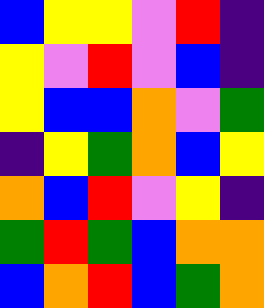[["blue", "yellow", "yellow", "violet", "red", "indigo"], ["yellow", "violet", "red", "violet", "blue", "indigo"], ["yellow", "blue", "blue", "orange", "violet", "green"], ["indigo", "yellow", "green", "orange", "blue", "yellow"], ["orange", "blue", "red", "violet", "yellow", "indigo"], ["green", "red", "green", "blue", "orange", "orange"], ["blue", "orange", "red", "blue", "green", "orange"]]